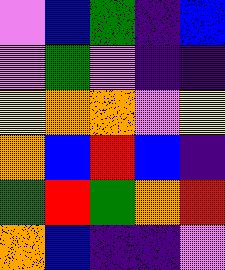[["violet", "blue", "green", "indigo", "blue"], ["violet", "green", "violet", "indigo", "indigo"], ["yellow", "orange", "orange", "violet", "yellow"], ["orange", "blue", "red", "blue", "indigo"], ["green", "red", "green", "orange", "red"], ["orange", "blue", "indigo", "indigo", "violet"]]